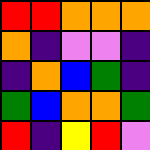[["red", "red", "orange", "orange", "orange"], ["orange", "indigo", "violet", "violet", "indigo"], ["indigo", "orange", "blue", "green", "indigo"], ["green", "blue", "orange", "orange", "green"], ["red", "indigo", "yellow", "red", "violet"]]